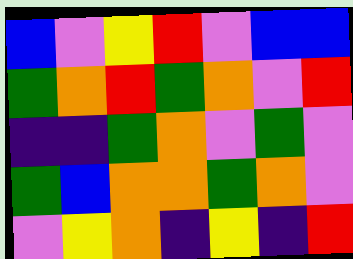[["blue", "violet", "yellow", "red", "violet", "blue", "blue"], ["green", "orange", "red", "green", "orange", "violet", "red"], ["indigo", "indigo", "green", "orange", "violet", "green", "violet"], ["green", "blue", "orange", "orange", "green", "orange", "violet"], ["violet", "yellow", "orange", "indigo", "yellow", "indigo", "red"]]